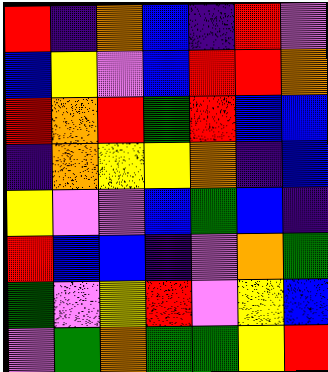[["red", "indigo", "orange", "blue", "indigo", "red", "violet"], ["blue", "yellow", "violet", "blue", "red", "red", "orange"], ["red", "orange", "red", "green", "red", "blue", "blue"], ["indigo", "orange", "yellow", "yellow", "orange", "indigo", "blue"], ["yellow", "violet", "violet", "blue", "green", "blue", "indigo"], ["red", "blue", "blue", "indigo", "violet", "orange", "green"], ["green", "violet", "yellow", "red", "violet", "yellow", "blue"], ["violet", "green", "orange", "green", "green", "yellow", "red"]]